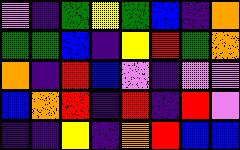[["violet", "indigo", "green", "yellow", "green", "blue", "indigo", "orange"], ["green", "green", "blue", "indigo", "yellow", "red", "green", "orange"], ["orange", "indigo", "red", "blue", "violet", "indigo", "violet", "violet"], ["blue", "orange", "red", "indigo", "red", "indigo", "red", "violet"], ["indigo", "indigo", "yellow", "indigo", "orange", "red", "blue", "blue"]]